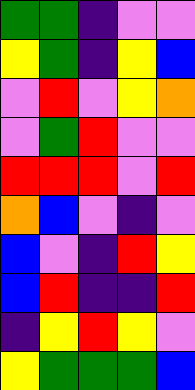[["green", "green", "indigo", "violet", "violet"], ["yellow", "green", "indigo", "yellow", "blue"], ["violet", "red", "violet", "yellow", "orange"], ["violet", "green", "red", "violet", "violet"], ["red", "red", "red", "violet", "red"], ["orange", "blue", "violet", "indigo", "violet"], ["blue", "violet", "indigo", "red", "yellow"], ["blue", "red", "indigo", "indigo", "red"], ["indigo", "yellow", "red", "yellow", "violet"], ["yellow", "green", "green", "green", "blue"]]